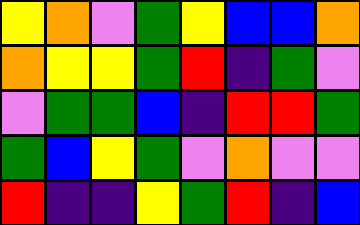[["yellow", "orange", "violet", "green", "yellow", "blue", "blue", "orange"], ["orange", "yellow", "yellow", "green", "red", "indigo", "green", "violet"], ["violet", "green", "green", "blue", "indigo", "red", "red", "green"], ["green", "blue", "yellow", "green", "violet", "orange", "violet", "violet"], ["red", "indigo", "indigo", "yellow", "green", "red", "indigo", "blue"]]